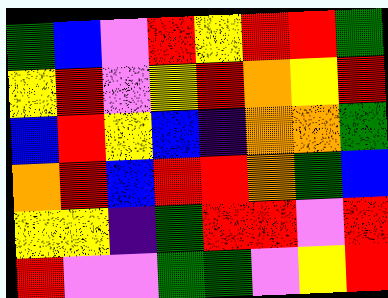[["green", "blue", "violet", "red", "yellow", "red", "red", "green"], ["yellow", "red", "violet", "yellow", "red", "orange", "yellow", "red"], ["blue", "red", "yellow", "blue", "indigo", "orange", "orange", "green"], ["orange", "red", "blue", "red", "red", "orange", "green", "blue"], ["yellow", "yellow", "indigo", "green", "red", "red", "violet", "red"], ["red", "violet", "violet", "green", "green", "violet", "yellow", "red"]]